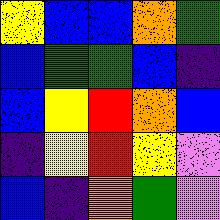[["yellow", "blue", "blue", "orange", "green"], ["blue", "green", "green", "blue", "indigo"], ["blue", "yellow", "red", "orange", "blue"], ["indigo", "yellow", "red", "yellow", "violet"], ["blue", "indigo", "orange", "green", "violet"]]